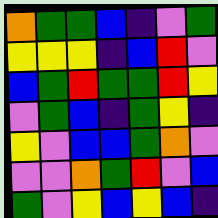[["orange", "green", "green", "blue", "indigo", "violet", "green"], ["yellow", "yellow", "yellow", "indigo", "blue", "red", "violet"], ["blue", "green", "red", "green", "green", "red", "yellow"], ["violet", "green", "blue", "indigo", "green", "yellow", "indigo"], ["yellow", "violet", "blue", "blue", "green", "orange", "violet"], ["violet", "violet", "orange", "green", "red", "violet", "blue"], ["green", "violet", "yellow", "blue", "yellow", "blue", "indigo"]]